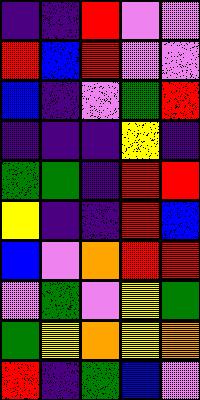[["indigo", "indigo", "red", "violet", "violet"], ["red", "blue", "red", "violet", "violet"], ["blue", "indigo", "violet", "green", "red"], ["indigo", "indigo", "indigo", "yellow", "indigo"], ["green", "green", "indigo", "red", "red"], ["yellow", "indigo", "indigo", "red", "blue"], ["blue", "violet", "orange", "red", "red"], ["violet", "green", "violet", "yellow", "green"], ["green", "yellow", "orange", "yellow", "orange"], ["red", "indigo", "green", "blue", "violet"]]